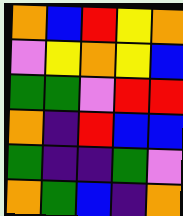[["orange", "blue", "red", "yellow", "orange"], ["violet", "yellow", "orange", "yellow", "blue"], ["green", "green", "violet", "red", "red"], ["orange", "indigo", "red", "blue", "blue"], ["green", "indigo", "indigo", "green", "violet"], ["orange", "green", "blue", "indigo", "orange"]]